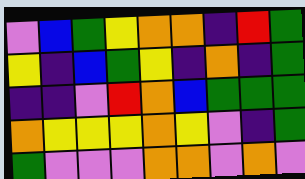[["violet", "blue", "green", "yellow", "orange", "orange", "indigo", "red", "green"], ["yellow", "indigo", "blue", "green", "yellow", "indigo", "orange", "indigo", "green"], ["indigo", "indigo", "violet", "red", "orange", "blue", "green", "green", "green"], ["orange", "yellow", "yellow", "yellow", "orange", "yellow", "violet", "indigo", "green"], ["green", "violet", "violet", "violet", "orange", "orange", "violet", "orange", "violet"]]